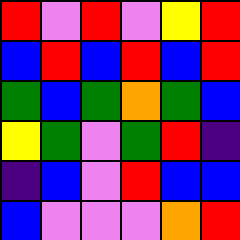[["red", "violet", "red", "violet", "yellow", "red"], ["blue", "red", "blue", "red", "blue", "red"], ["green", "blue", "green", "orange", "green", "blue"], ["yellow", "green", "violet", "green", "red", "indigo"], ["indigo", "blue", "violet", "red", "blue", "blue"], ["blue", "violet", "violet", "violet", "orange", "red"]]